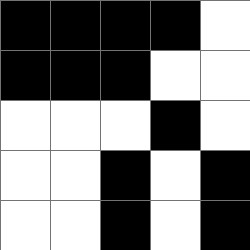[["black", "black", "black", "black", "white"], ["black", "black", "black", "white", "white"], ["white", "white", "white", "black", "white"], ["white", "white", "black", "white", "black"], ["white", "white", "black", "white", "black"]]